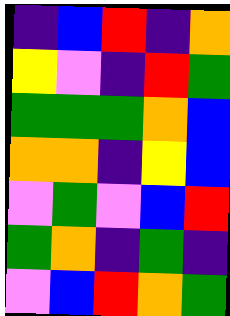[["indigo", "blue", "red", "indigo", "orange"], ["yellow", "violet", "indigo", "red", "green"], ["green", "green", "green", "orange", "blue"], ["orange", "orange", "indigo", "yellow", "blue"], ["violet", "green", "violet", "blue", "red"], ["green", "orange", "indigo", "green", "indigo"], ["violet", "blue", "red", "orange", "green"]]